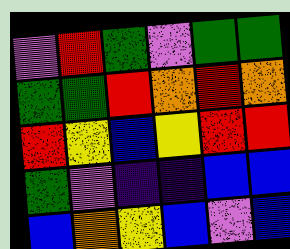[["violet", "red", "green", "violet", "green", "green"], ["green", "green", "red", "orange", "red", "orange"], ["red", "yellow", "blue", "yellow", "red", "red"], ["green", "violet", "indigo", "indigo", "blue", "blue"], ["blue", "orange", "yellow", "blue", "violet", "blue"]]